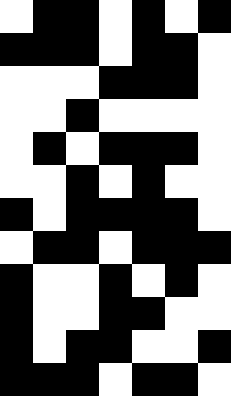[["white", "black", "black", "white", "black", "white", "black"], ["black", "black", "black", "white", "black", "black", "white"], ["white", "white", "white", "black", "black", "black", "white"], ["white", "white", "black", "white", "white", "white", "white"], ["white", "black", "white", "black", "black", "black", "white"], ["white", "white", "black", "white", "black", "white", "white"], ["black", "white", "black", "black", "black", "black", "white"], ["white", "black", "black", "white", "black", "black", "black"], ["black", "white", "white", "black", "white", "black", "white"], ["black", "white", "white", "black", "black", "white", "white"], ["black", "white", "black", "black", "white", "white", "black"], ["black", "black", "black", "white", "black", "black", "white"]]